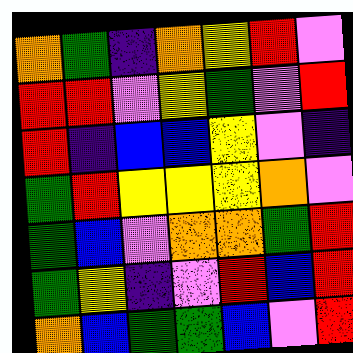[["orange", "green", "indigo", "orange", "yellow", "red", "violet"], ["red", "red", "violet", "yellow", "green", "violet", "red"], ["red", "indigo", "blue", "blue", "yellow", "violet", "indigo"], ["green", "red", "yellow", "yellow", "yellow", "orange", "violet"], ["green", "blue", "violet", "orange", "orange", "green", "red"], ["green", "yellow", "indigo", "violet", "red", "blue", "red"], ["orange", "blue", "green", "green", "blue", "violet", "red"]]